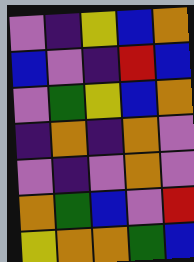[["violet", "indigo", "yellow", "blue", "orange"], ["blue", "violet", "indigo", "red", "blue"], ["violet", "green", "yellow", "blue", "orange"], ["indigo", "orange", "indigo", "orange", "violet"], ["violet", "indigo", "violet", "orange", "violet"], ["orange", "green", "blue", "violet", "red"], ["yellow", "orange", "orange", "green", "blue"]]